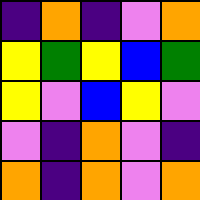[["indigo", "orange", "indigo", "violet", "orange"], ["yellow", "green", "yellow", "blue", "green"], ["yellow", "violet", "blue", "yellow", "violet"], ["violet", "indigo", "orange", "violet", "indigo"], ["orange", "indigo", "orange", "violet", "orange"]]